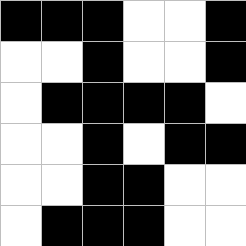[["black", "black", "black", "white", "white", "black"], ["white", "white", "black", "white", "white", "black"], ["white", "black", "black", "black", "black", "white"], ["white", "white", "black", "white", "black", "black"], ["white", "white", "black", "black", "white", "white"], ["white", "black", "black", "black", "white", "white"]]